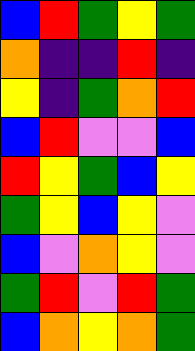[["blue", "red", "green", "yellow", "green"], ["orange", "indigo", "indigo", "red", "indigo"], ["yellow", "indigo", "green", "orange", "red"], ["blue", "red", "violet", "violet", "blue"], ["red", "yellow", "green", "blue", "yellow"], ["green", "yellow", "blue", "yellow", "violet"], ["blue", "violet", "orange", "yellow", "violet"], ["green", "red", "violet", "red", "green"], ["blue", "orange", "yellow", "orange", "green"]]